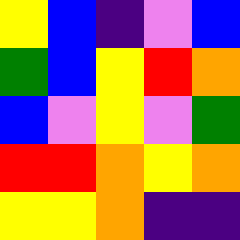[["yellow", "blue", "indigo", "violet", "blue"], ["green", "blue", "yellow", "red", "orange"], ["blue", "violet", "yellow", "violet", "green"], ["red", "red", "orange", "yellow", "orange"], ["yellow", "yellow", "orange", "indigo", "indigo"]]